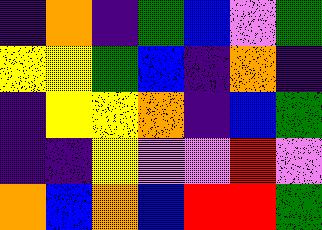[["indigo", "orange", "indigo", "green", "blue", "violet", "green"], ["yellow", "yellow", "green", "blue", "indigo", "orange", "indigo"], ["indigo", "yellow", "yellow", "orange", "indigo", "blue", "green"], ["indigo", "indigo", "yellow", "violet", "violet", "red", "violet"], ["orange", "blue", "orange", "blue", "red", "red", "green"]]